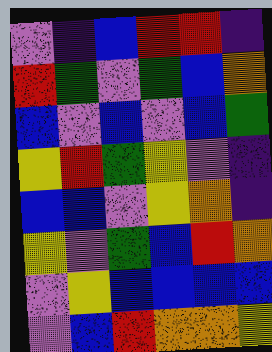[["violet", "indigo", "blue", "red", "red", "indigo"], ["red", "green", "violet", "green", "blue", "orange"], ["blue", "violet", "blue", "violet", "blue", "green"], ["yellow", "red", "green", "yellow", "violet", "indigo"], ["blue", "blue", "violet", "yellow", "orange", "indigo"], ["yellow", "violet", "green", "blue", "red", "orange"], ["violet", "yellow", "blue", "blue", "blue", "blue"], ["violet", "blue", "red", "orange", "orange", "yellow"]]